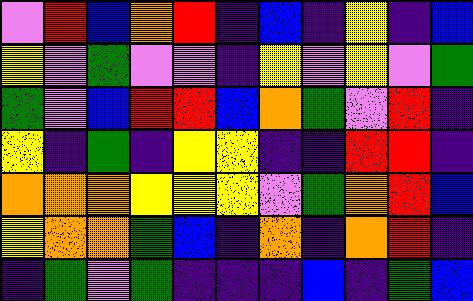[["violet", "red", "blue", "orange", "red", "indigo", "blue", "indigo", "yellow", "indigo", "blue"], ["yellow", "violet", "green", "violet", "violet", "indigo", "yellow", "violet", "yellow", "violet", "green"], ["green", "violet", "blue", "red", "red", "blue", "orange", "green", "violet", "red", "indigo"], ["yellow", "indigo", "green", "indigo", "yellow", "yellow", "indigo", "indigo", "red", "red", "indigo"], ["orange", "orange", "orange", "yellow", "yellow", "yellow", "violet", "green", "orange", "red", "blue"], ["yellow", "orange", "orange", "green", "blue", "indigo", "orange", "indigo", "orange", "red", "indigo"], ["indigo", "green", "violet", "green", "indigo", "indigo", "indigo", "blue", "indigo", "green", "blue"]]